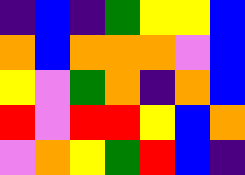[["indigo", "blue", "indigo", "green", "yellow", "yellow", "blue"], ["orange", "blue", "orange", "orange", "orange", "violet", "blue"], ["yellow", "violet", "green", "orange", "indigo", "orange", "blue"], ["red", "violet", "red", "red", "yellow", "blue", "orange"], ["violet", "orange", "yellow", "green", "red", "blue", "indigo"]]